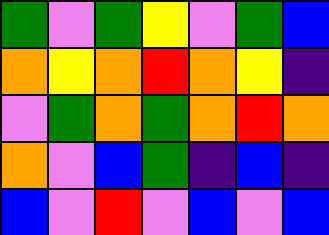[["green", "violet", "green", "yellow", "violet", "green", "blue"], ["orange", "yellow", "orange", "red", "orange", "yellow", "indigo"], ["violet", "green", "orange", "green", "orange", "red", "orange"], ["orange", "violet", "blue", "green", "indigo", "blue", "indigo"], ["blue", "violet", "red", "violet", "blue", "violet", "blue"]]